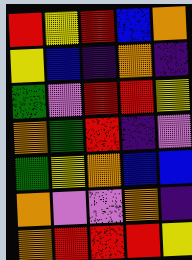[["red", "yellow", "red", "blue", "orange"], ["yellow", "blue", "indigo", "orange", "indigo"], ["green", "violet", "red", "red", "yellow"], ["orange", "green", "red", "indigo", "violet"], ["green", "yellow", "orange", "blue", "blue"], ["orange", "violet", "violet", "orange", "indigo"], ["orange", "red", "red", "red", "yellow"]]